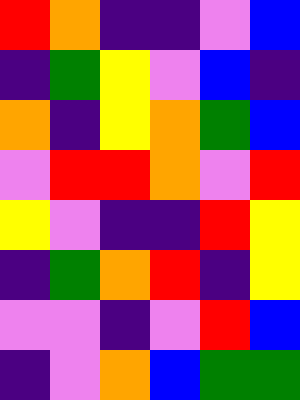[["red", "orange", "indigo", "indigo", "violet", "blue"], ["indigo", "green", "yellow", "violet", "blue", "indigo"], ["orange", "indigo", "yellow", "orange", "green", "blue"], ["violet", "red", "red", "orange", "violet", "red"], ["yellow", "violet", "indigo", "indigo", "red", "yellow"], ["indigo", "green", "orange", "red", "indigo", "yellow"], ["violet", "violet", "indigo", "violet", "red", "blue"], ["indigo", "violet", "orange", "blue", "green", "green"]]